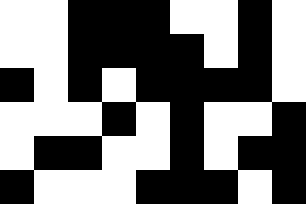[["white", "white", "black", "black", "black", "white", "white", "black", "white"], ["white", "white", "black", "black", "black", "black", "white", "black", "white"], ["black", "white", "black", "white", "black", "black", "black", "black", "white"], ["white", "white", "white", "black", "white", "black", "white", "white", "black"], ["white", "black", "black", "white", "white", "black", "white", "black", "black"], ["black", "white", "white", "white", "black", "black", "black", "white", "black"]]